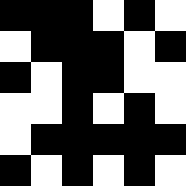[["black", "black", "black", "white", "black", "white"], ["white", "black", "black", "black", "white", "black"], ["black", "white", "black", "black", "white", "white"], ["white", "white", "black", "white", "black", "white"], ["white", "black", "black", "black", "black", "black"], ["black", "white", "black", "white", "black", "white"]]